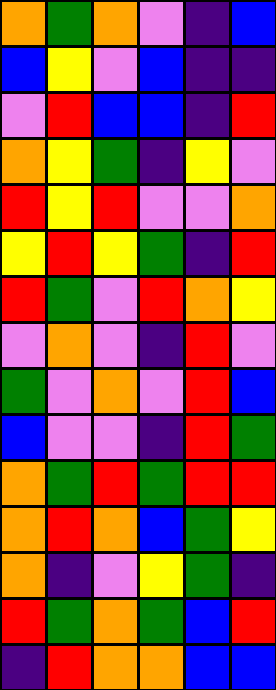[["orange", "green", "orange", "violet", "indigo", "blue"], ["blue", "yellow", "violet", "blue", "indigo", "indigo"], ["violet", "red", "blue", "blue", "indigo", "red"], ["orange", "yellow", "green", "indigo", "yellow", "violet"], ["red", "yellow", "red", "violet", "violet", "orange"], ["yellow", "red", "yellow", "green", "indigo", "red"], ["red", "green", "violet", "red", "orange", "yellow"], ["violet", "orange", "violet", "indigo", "red", "violet"], ["green", "violet", "orange", "violet", "red", "blue"], ["blue", "violet", "violet", "indigo", "red", "green"], ["orange", "green", "red", "green", "red", "red"], ["orange", "red", "orange", "blue", "green", "yellow"], ["orange", "indigo", "violet", "yellow", "green", "indigo"], ["red", "green", "orange", "green", "blue", "red"], ["indigo", "red", "orange", "orange", "blue", "blue"]]